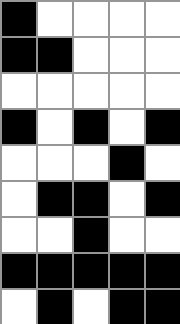[["black", "white", "white", "white", "white"], ["black", "black", "white", "white", "white"], ["white", "white", "white", "white", "white"], ["black", "white", "black", "white", "black"], ["white", "white", "white", "black", "white"], ["white", "black", "black", "white", "black"], ["white", "white", "black", "white", "white"], ["black", "black", "black", "black", "black"], ["white", "black", "white", "black", "black"]]